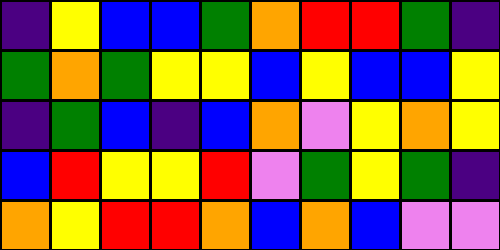[["indigo", "yellow", "blue", "blue", "green", "orange", "red", "red", "green", "indigo"], ["green", "orange", "green", "yellow", "yellow", "blue", "yellow", "blue", "blue", "yellow"], ["indigo", "green", "blue", "indigo", "blue", "orange", "violet", "yellow", "orange", "yellow"], ["blue", "red", "yellow", "yellow", "red", "violet", "green", "yellow", "green", "indigo"], ["orange", "yellow", "red", "red", "orange", "blue", "orange", "blue", "violet", "violet"]]